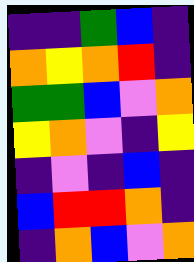[["indigo", "indigo", "green", "blue", "indigo"], ["orange", "yellow", "orange", "red", "indigo"], ["green", "green", "blue", "violet", "orange"], ["yellow", "orange", "violet", "indigo", "yellow"], ["indigo", "violet", "indigo", "blue", "indigo"], ["blue", "red", "red", "orange", "indigo"], ["indigo", "orange", "blue", "violet", "orange"]]